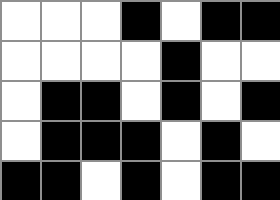[["white", "white", "white", "black", "white", "black", "black"], ["white", "white", "white", "white", "black", "white", "white"], ["white", "black", "black", "white", "black", "white", "black"], ["white", "black", "black", "black", "white", "black", "white"], ["black", "black", "white", "black", "white", "black", "black"]]